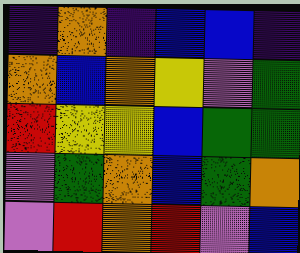[["indigo", "orange", "indigo", "blue", "blue", "indigo"], ["orange", "blue", "orange", "yellow", "violet", "green"], ["red", "yellow", "yellow", "blue", "green", "green"], ["violet", "green", "orange", "blue", "green", "orange"], ["violet", "red", "orange", "red", "violet", "blue"]]